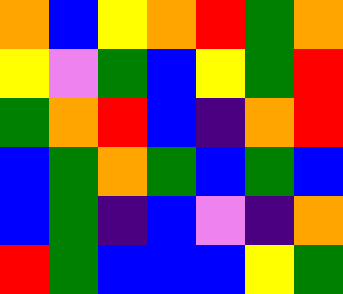[["orange", "blue", "yellow", "orange", "red", "green", "orange"], ["yellow", "violet", "green", "blue", "yellow", "green", "red"], ["green", "orange", "red", "blue", "indigo", "orange", "red"], ["blue", "green", "orange", "green", "blue", "green", "blue"], ["blue", "green", "indigo", "blue", "violet", "indigo", "orange"], ["red", "green", "blue", "blue", "blue", "yellow", "green"]]